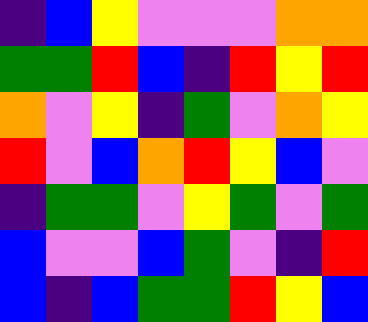[["indigo", "blue", "yellow", "violet", "violet", "violet", "orange", "orange"], ["green", "green", "red", "blue", "indigo", "red", "yellow", "red"], ["orange", "violet", "yellow", "indigo", "green", "violet", "orange", "yellow"], ["red", "violet", "blue", "orange", "red", "yellow", "blue", "violet"], ["indigo", "green", "green", "violet", "yellow", "green", "violet", "green"], ["blue", "violet", "violet", "blue", "green", "violet", "indigo", "red"], ["blue", "indigo", "blue", "green", "green", "red", "yellow", "blue"]]